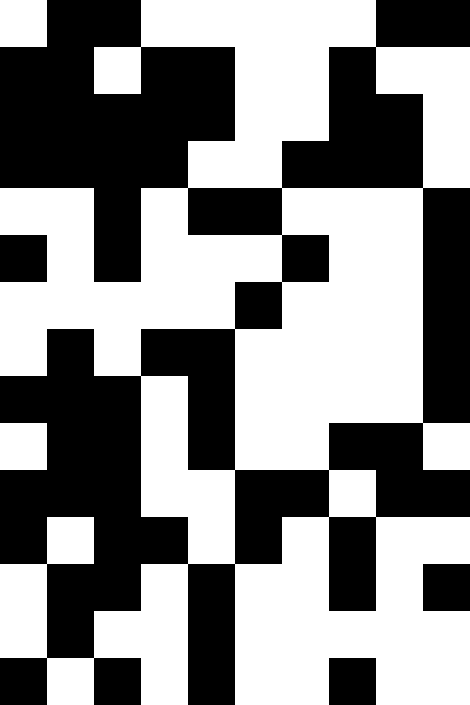[["white", "black", "black", "white", "white", "white", "white", "white", "black", "black"], ["black", "black", "white", "black", "black", "white", "white", "black", "white", "white"], ["black", "black", "black", "black", "black", "white", "white", "black", "black", "white"], ["black", "black", "black", "black", "white", "white", "black", "black", "black", "white"], ["white", "white", "black", "white", "black", "black", "white", "white", "white", "black"], ["black", "white", "black", "white", "white", "white", "black", "white", "white", "black"], ["white", "white", "white", "white", "white", "black", "white", "white", "white", "black"], ["white", "black", "white", "black", "black", "white", "white", "white", "white", "black"], ["black", "black", "black", "white", "black", "white", "white", "white", "white", "black"], ["white", "black", "black", "white", "black", "white", "white", "black", "black", "white"], ["black", "black", "black", "white", "white", "black", "black", "white", "black", "black"], ["black", "white", "black", "black", "white", "black", "white", "black", "white", "white"], ["white", "black", "black", "white", "black", "white", "white", "black", "white", "black"], ["white", "black", "white", "white", "black", "white", "white", "white", "white", "white"], ["black", "white", "black", "white", "black", "white", "white", "black", "white", "white"]]